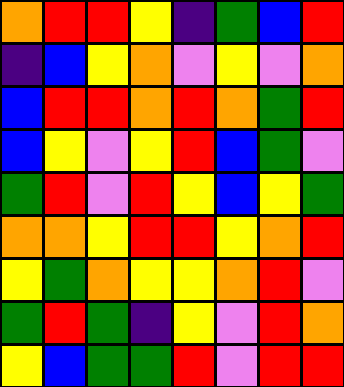[["orange", "red", "red", "yellow", "indigo", "green", "blue", "red"], ["indigo", "blue", "yellow", "orange", "violet", "yellow", "violet", "orange"], ["blue", "red", "red", "orange", "red", "orange", "green", "red"], ["blue", "yellow", "violet", "yellow", "red", "blue", "green", "violet"], ["green", "red", "violet", "red", "yellow", "blue", "yellow", "green"], ["orange", "orange", "yellow", "red", "red", "yellow", "orange", "red"], ["yellow", "green", "orange", "yellow", "yellow", "orange", "red", "violet"], ["green", "red", "green", "indigo", "yellow", "violet", "red", "orange"], ["yellow", "blue", "green", "green", "red", "violet", "red", "red"]]